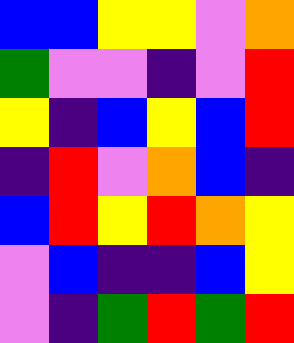[["blue", "blue", "yellow", "yellow", "violet", "orange"], ["green", "violet", "violet", "indigo", "violet", "red"], ["yellow", "indigo", "blue", "yellow", "blue", "red"], ["indigo", "red", "violet", "orange", "blue", "indigo"], ["blue", "red", "yellow", "red", "orange", "yellow"], ["violet", "blue", "indigo", "indigo", "blue", "yellow"], ["violet", "indigo", "green", "red", "green", "red"]]